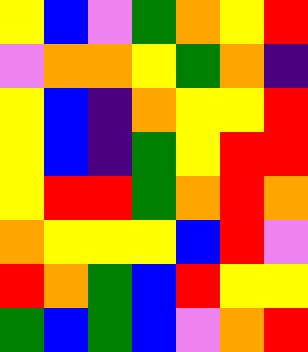[["yellow", "blue", "violet", "green", "orange", "yellow", "red"], ["violet", "orange", "orange", "yellow", "green", "orange", "indigo"], ["yellow", "blue", "indigo", "orange", "yellow", "yellow", "red"], ["yellow", "blue", "indigo", "green", "yellow", "red", "red"], ["yellow", "red", "red", "green", "orange", "red", "orange"], ["orange", "yellow", "yellow", "yellow", "blue", "red", "violet"], ["red", "orange", "green", "blue", "red", "yellow", "yellow"], ["green", "blue", "green", "blue", "violet", "orange", "red"]]